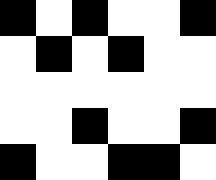[["black", "white", "black", "white", "white", "black"], ["white", "black", "white", "black", "white", "white"], ["white", "white", "white", "white", "white", "white"], ["white", "white", "black", "white", "white", "black"], ["black", "white", "white", "black", "black", "white"]]